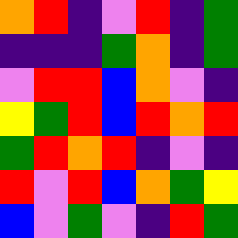[["orange", "red", "indigo", "violet", "red", "indigo", "green"], ["indigo", "indigo", "indigo", "green", "orange", "indigo", "green"], ["violet", "red", "red", "blue", "orange", "violet", "indigo"], ["yellow", "green", "red", "blue", "red", "orange", "red"], ["green", "red", "orange", "red", "indigo", "violet", "indigo"], ["red", "violet", "red", "blue", "orange", "green", "yellow"], ["blue", "violet", "green", "violet", "indigo", "red", "green"]]